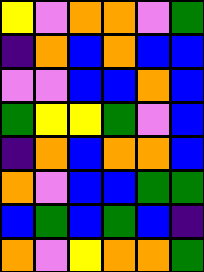[["yellow", "violet", "orange", "orange", "violet", "green"], ["indigo", "orange", "blue", "orange", "blue", "blue"], ["violet", "violet", "blue", "blue", "orange", "blue"], ["green", "yellow", "yellow", "green", "violet", "blue"], ["indigo", "orange", "blue", "orange", "orange", "blue"], ["orange", "violet", "blue", "blue", "green", "green"], ["blue", "green", "blue", "green", "blue", "indigo"], ["orange", "violet", "yellow", "orange", "orange", "green"]]